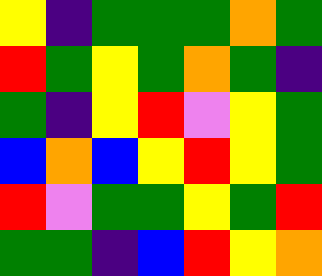[["yellow", "indigo", "green", "green", "green", "orange", "green"], ["red", "green", "yellow", "green", "orange", "green", "indigo"], ["green", "indigo", "yellow", "red", "violet", "yellow", "green"], ["blue", "orange", "blue", "yellow", "red", "yellow", "green"], ["red", "violet", "green", "green", "yellow", "green", "red"], ["green", "green", "indigo", "blue", "red", "yellow", "orange"]]